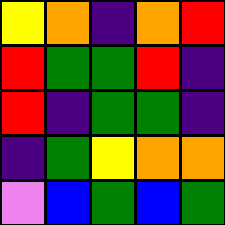[["yellow", "orange", "indigo", "orange", "red"], ["red", "green", "green", "red", "indigo"], ["red", "indigo", "green", "green", "indigo"], ["indigo", "green", "yellow", "orange", "orange"], ["violet", "blue", "green", "blue", "green"]]